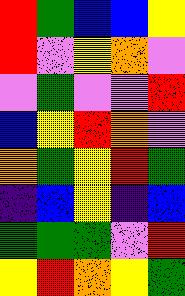[["red", "green", "blue", "blue", "yellow"], ["red", "violet", "yellow", "orange", "violet"], ["violet", "green", "violet", "violet", "red"], ["blue", "yellow", "red", "orange", "violet"], ["orange", "green", "yellow", "red", "green"], ["indigo", "blue", "yellow", "indigo", "blue"], ["green", "green", "green", "violet", "red"], ["yellow", "red", "orange", "yellow", "green"]]